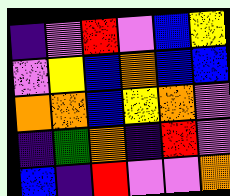[["indigo", "violet", "red", "violet", "blue", "yellow"], ["violet", "yellow", "blue", "orange", "blue", "blue"], ["orange", "orange", "blue", "yellow", "orange", "violet"], ["indigo", "green", "orange", "indigo", "red", "violet"], ["blue", "indigo", "red", "violet", "violet", "orange"]]